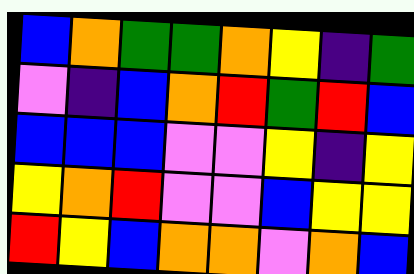[["blue", "orange", "green", "green", "orange", "yellow", "indigo", "green"], ["violet", "indigo", "blue", "orange", "red", "green", "red", "blue"], ["blue", "blue", "blue", "violet", "violet", "yellow", "indigo", "yellow"], ["yellow", "orange", "red", "violet", "violet", "blue", "yellow", "yellow"], ["red", "yellow", "blue", "orange", "orange", "violet", "orange", "blue"]]